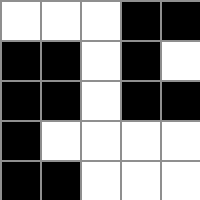[["white", "white", "white", "black", "black"], ["black", "black", "white", "black", "white"], ["black", "black", "white", "black", "black"], ["black", "white", "white", "white", "white"], ["black", "black", "white", "white", "white"]]